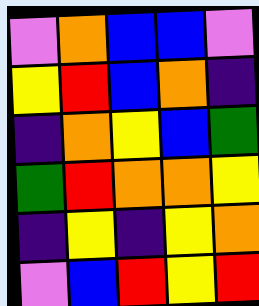[["violet", "orange", "blue", "blue", "violet"], ["yellow", "red", "blue", "orange", "indigo"], ["indigo", "orange", "yellow", "blue", "green"], ["green", "red", "orange", "orange", "yellow"], ["indigo", "yellow", "indigo", "yellow", "orange"], ["violet", "blue", "red", "yellow", "red"]]